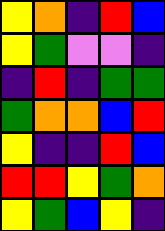[["yellow", "orange", "indigo", "red", "blue"], ["yellow", "green", "violet", "violet", "indigo"], ["indigo", "red", "indigo", "green", "green"], ["green", "orange", "orange", "blue", "red"], ["yellow", "indigo", "indigo", "red", "blue"], ["red", "red", "yellow", "green", "orange"], ["yellow", "green", "blue", "yellow", "indigo"]]